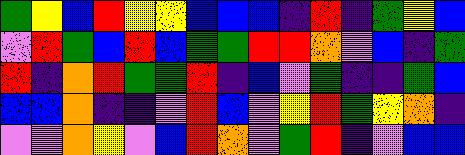[["green", "yellow", "blue", "red", "yellow", "yellow", "blue", "blue", "blue", "indigo", "red", "indigo", "green", "yellow", "blue"], ["violet", "red", "green", "blue", "red", "blue", "green", "green", "red", "red", "orange", "violet", "blue", "indigo", "green"], ["red", "indigo", "orange", "red", "green", "green", "red", "indigo", "blue", "violet", "green", "indigo", "indigo", "green", "blue"], ["blue", "blue", "orange", "indigo", "indigo", "violet", "red", "blue", "violet", "yellow", "red", "green", "yellow", "orange", "indigo"], ["violet", "violet", "orange", "yellow", "violet", "blue", "red", "orange", "violet", "green", "red", "indigo", "violet", "blue", "blue"]]